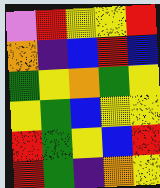[["violet", "red", "yellow", "yellow", "red"], ["orange", "indigo", "blue", "red", "blue"], ["green", "yellow", "orange", "green", "yellow"], ["yellow", "green", "blue", "yellow", "yellow"], ["red", "green", "yellow", "blue", "red"], ["red", "green", "indigo", "orange", "yellow"]]